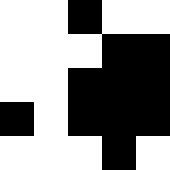[["white", "white", "black", "white", "white"], ["white", "white", "white", "black", "black"], ["white", "white", "black", "black", "black"], ["black", "white", "black", "black", "black"], ["white", "white", "white", "black", "white"]]